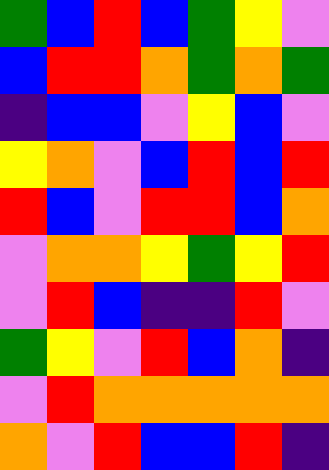[["green", "blue", "red", "blue", "green", "yellow", "violet"], ["blue", "red", "red", "orange", "green", "orange", "green"], ["indigo", "blue", "blue", "violet", "yellow", "blue", "violet"], ["yellow", "orange", "violet", "blue", "red", "blue", "red"], ["red", "blue", "violet", "red", "red", "blue", "orange"], ["violet", "orange", "orange", "yellow", "green", "yellow", "red"], ["violet", "red", "blue", "indigo", "indigo", "red", "violet"], ["green", "yellow", "violet", "red", "blue", "orange", "indigo"], ["violet", "red", "orange", "orange", "orange", "orange", "orange"], ["orange", "violet", "red", "blue", "blue", "red", "indigo"]]